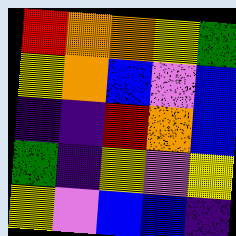[["red", "orange", "orange", "yellow", "green"], ["yellow", "orange", "blue", "violet", "blue"], ["indigo", "indigo", "red", "orange", "blue"], ["green", "indigo", "yellow", "violet", "yellow"], ["yellow", "violet", "blue", "blue", "indigo"]]